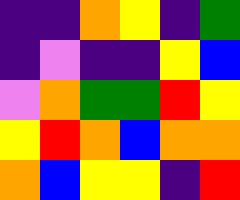[["indigo", "indigo", "orange", "yellow", "indigo", "green"], ["indigo", "violet", "indigo", "indigo", "yellow", "blue"], ["violet", "orange", "green", "green", "red", "yellow"], ["yellow", "red", "orange", "blue", "orange", "orange"], ["orange", "blue", "yellow", "yellow", "indigo", "red"]]